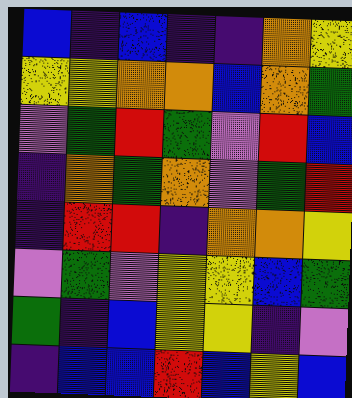[["blue", "indigo", "blue", "indigo", "indigo", "orange", "yellow"], ["yellow", "yellow", "orange", "orange", "blue", "orange", "green"], ["violet", "green", "red", "green", "violet", "red", "blue"], ["indigo", "orange", "green", "orange", "violet", "green", "red"], ["indigo", "red", "red", "indigo", "orange", "orange", "yellow"], ["violet", "green", "violet", "yellow", "yellow", "blue", "green"], ["green", "indigo", "blue", "yellow", "yellow", "indigo", "violet"], ["indigo", "blue", "blue", "red", "blue", "yellow", "blue"]]